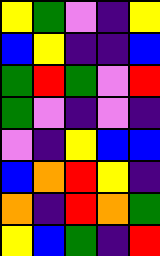[["yellow", "green", "violet", "indigo", "yellow"], ["blue", "yellow", "indigo", "indigo", "blue"], ["green", "red", "green", "violet", "red"], ["green", "violet", "indigo", "violet", "indigo"], ["violet", "indigo", "yellow", "blue", "blue"], ["blue", "orange", "red", "yellow", "indigo"], ["orange", "indigo", "red", "orange", "green"], ["yellow", "blue", "green", "indigo", "red"]]